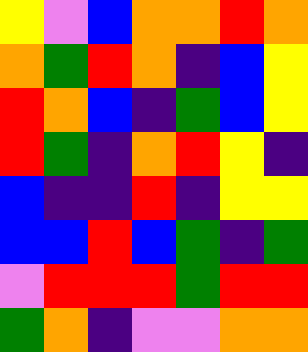[["yellow", "violet", "blue", "orange", "orange", "red", "orange"], ["orange", "green", "red", "orange", "indigo", "blue", "yellow"], ["red", "orange", "blue", "indigo", "green", "blue", "yellow"], ["red", "green", "indigo", "orange", "red", "yellow", "indigo"], ["blue", "indigo", "indigo", "red", "indigo", "yellow", "yellow"], ["blue", "blue", "red", "blue", "green", "indigo", "green"], ["violet", "red", "red", "red", "green", "red", "red"], ["green", "orange", "indigo", "violet", "violet", "orange", "orange"]]